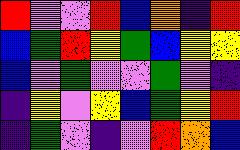[["red", "violet", "violet", "red", "blue", "orange", "indigo", "red"], ["blue", "green", "red", "yellow", "green", "blue", "yellow", "yellow"], ["blue", "violet", "green", "violet", "violet", "green", "violet", "indigo"], ["indigo", "yellow", "violet", "yellow", "blue", "green", "yellow", "red"], ["indigo", "green", "violet", "indigo", "violet", "red", "orange", "blue"]]